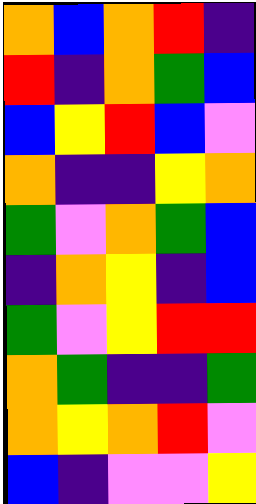[["orange", "blue", "orange", "red", "indigo"], ["red", "indigo", "orange", "green", "blue"], ["blue", "yellow", "red", "blue", "violet"], ["orange", "indigo", "indigo", "yellow", "orange"], ["green", "violet", "orange", "green", "blue"], ["indigo", "orange", "yellow", "indigo", "blue"], ["green", "violet", "yellow", "red", "red"], ["orange", "green", "indigo", "indigo", "green"], ["orange", "yellow", "orange", "red", "violet"], ["blue", "indigo", "violet", "violet", "yellow"]]